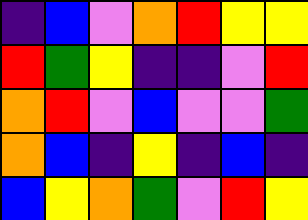[["indigo", "blue", "violet", "orange", "red", "yellow", "yellow"], ["red", "green", "yellow", "indigo", "indigo", "violet", "red"], ["orange", "red", "violet", "blue", "violet", "violet", "green"], ["orange", "blue", "indigo", "yellow", "indigo", "blue", "indigo"], ["blue", "yellow", "orange", "green", "violet", "red", "yellow"]]